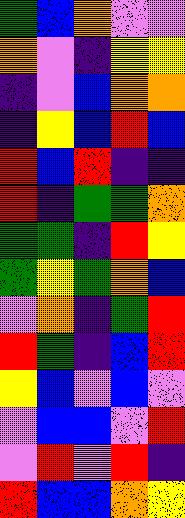[["green", "blue", "orange", "violet", "violet"], ["orange", "violet", "indigo", "yellow", "yellow"], ["indigo", "violet", "blue", "orange", "orange"], ["indigo", "yellow", "blue", "red", "blue"], ["red", "blue", "red", "indigo", "indigo"], ["red", "indigo", "green", "green", "orange"], ["green", "green", "indigo", "red", "yellow"], ["green", "yellow", "green", "orange", "blue"], ["violet", "orange", "indigo", "green", "red"], ["red", "green", "indigo", "blue", "red"], ["yellow", "blue", "violet", "blue", "violet"], ["violet", "blue", "blue", "violet", "red"], ["violet", "red", "violet", "red", "indigo"], ["red", "blue", "blue", "orange", "yellow"]]